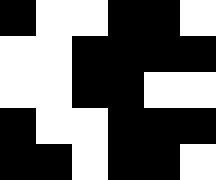[["black", "white", "white", "black", "black", "white"], ["white", "white", "black", "black", "black", "black"], ["white", "white", "black", "black", "white", "white"], ["black", "white", "white", "black", "black", "black"], ["black", "black", "white", "black", "black", "white"]]